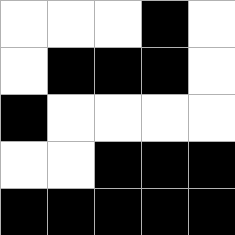[["white", "white", "white", "black", "white"], ["white", "black", "black", "black", "white"], ["black", "white", "white", "white", "white"], ["white", "white", "black", "black", "black"], ["black", "black", "black", "black", "black"]]